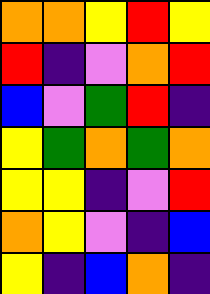[["orange", "orange", "yellow", "red", "yellow"], ["red", "indigo", "violet", "orange", "red"], ["blue", "violet", "green", "red", "indigo"], ["yellow", "green", "orange", "green", "orange"], ["yellow", "yellow", "indigo", "violet", "red"], ["orange", "yellow", "violet", "indigo", "blue"], ["yellow", "indigo", "blue", "orange", "indigo"]]